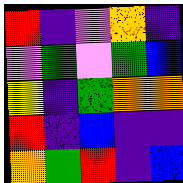[["red", "indigo", "violet", "orange", "indigo"], ["violet", "green", "violet", "green", "blue"], ["yellow", "indigo", "green", "orange", "orange"], ["red", "indigo", "blue", "indigo", "indigo"], ["orange", "green", "red", "indigo", "blue"]]